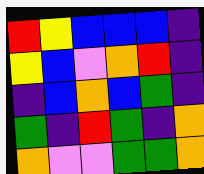[["red", "yellow", "blue", "blue", "blue", "indigo"], ["yellow", "blue", "violet", "orange", "red", "indigo"], ["indigo", "blue", "orange", "blue", "green", "indigo"], ["green", "indigo", "red", "green", "indigo", "orange"], ["orange", "violet", "violet", "green", "green", "orange"]]